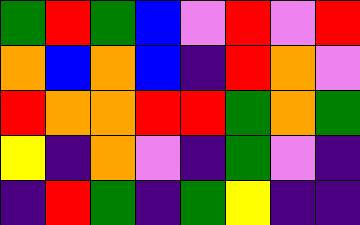[["green", "red", "green", "blue", "violet", "red", "violet", "red"], ["orange", "blue", "orange", "blue", "indigo", "red", "orange", "violet"], ["red", "orange", "orange", "red", "red", "green", "orange", "green"], ["yellow", "indigo", "orange", "violet", "indigo", "green", "violet", "indigo"], ["indigo", "red", "green", "indigo", "green", "yellow", "indigo", "indigo"]]